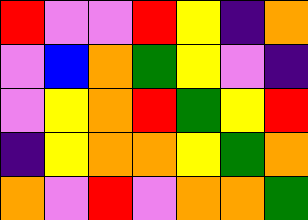[["red", "violet", "violet", "red", "yellow", "indigo", "orange"], ["violet", "blue", "orange", "green", "yellow", "violet", "indigo"], ["violet", "yellow", "orange", "red", "green", "yellow", "red"], ["indigo", "yellow", "orange", "orange", "yellow", "green", "orange"], ["orange", "violet", "red", "violet", "orange", "orange", "green"]]